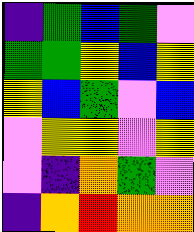[["indigo", "green", "blue", "green", "violet"], ["green", "green", "yellow", "blue", "yellow"], ["yellow", "blue", "green", "violet", "blue"], ["violet", "yellow", "yellow", "violet", "yellow"], ["violet", "indigo", "orange", "green", "violet"], ["indigo", "orange", "red", "orange", "orange"]]